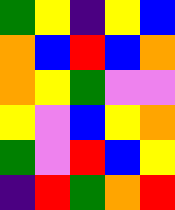[["green", "yellow", "indigo", "yellow", "blue"], ["orange", "blue", "red", "blue", "orange"], ["orange", "yellow", "green", "violet", "violet"], ["yellow", "violet", "blue", "yellow", "orange"], ["green", "violet", "red", "blue", "yellow"], ["indigo", "red", "green", "orange", "red"]]